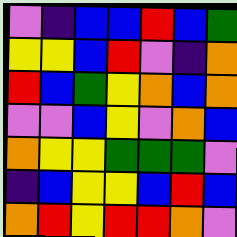[["violet", "indigo", "blue", "blue", "red", "blue", "green"], ["yellow", "yellow", "blue", "red", "violet", "indigo", "orange"], ["red", "blue", "green", "yellow", "orange", "blue", "orange"], ["violet", "violet", "blue", "yellow", "violet", "orange", "blue"], ["orange", "yellow", "yellow", "green", "green", "green", "violet"], ["indigo", "blue", "yellow", "yellow", "blue", "red", "blue"], ["orange", "red", "yellow", "red", "red", "orange", "violet"]]